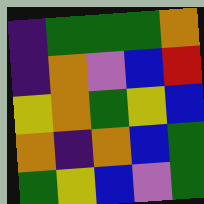[["indigo", "green", "green", "green", "orange"], ["indigo", "orange", "violet", "blue", "red"], ["yellow", "orange", "green", "yellow", "blue"], ["orange", "indigo", "orange", "blue", "green"], ["green", "yellow", "blue", "violet", "green"]]